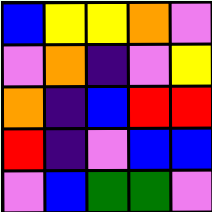[["blue", "yellow", "yellow", "orange", "violet"], ["violet", "orange", "indigo", "violet", "yellow"], ["orange", "indigo", "blue", "red", "red"], ["red", "indigo", "violet", "blue", "blue"], ["violet", "blue", "green", "green", "violet"]]